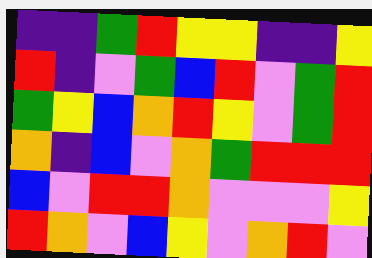[["indigo", "indigo", "green", "red", "yellow", "yellow", "indigo", "indigo", "yellow"], ["red", "indigo", "violet", "green", "blue", "red", "violet", "green", "red"], ["green", "yellow", "blue", "orange", "red", "yellow", "violet", "green", "red"], ["orange", "indigo", "blue", "violet", "orange", "green", "red", "red", "red"], ["blue", "violet", "red", "red", "orange", "violet", "violet", "violet", "yellow"], ["red", "orange", "violet", "blue", "yellow", "violet", "orange", "red", "violet"]]